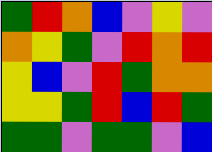[["green", "red", "orange", "blue", "violet", "yellow", "violet"], ["orange", "yellow", "green", "violet", "red", "orange", "red"], ["yellow", "blue", "violet", "red", "green", "orange", "orange"], ["yellow", "yellow", "green", "red", "blue", "red", "green"], ["green", "green", "violet", "green", "green", "violet", "blue"]]